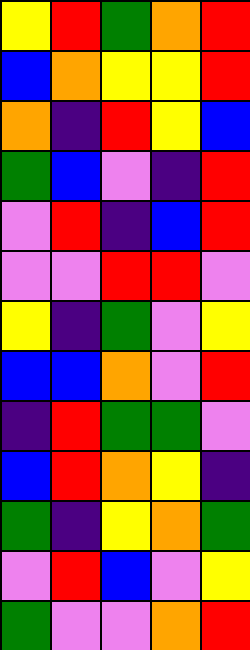[["yellow", "red", "green", "orange", "red"], ["blue", "orange", "yellow", "yellow", "red"], ["orange", "indigo", "red", "yellow", "blue"], ["green", "blue", "violet", "indigo", "red"], ["violet", "red", "indigo", "blue", "red"], ["violet", "violet", "red", "red", "violet"], ["yellow", "indigo", "green", "violet", "yellow"], ["blue", "blue", "orange", "violet", "red"], ["indigo", "red", "green", "green", "violet"], ["blue", "red", "orange", "yellow", "indigo"], ["green", "indigo", "yellow", "orange", "green"], ["violet", "red", "blue", "violet", "yellow"], ["green", "violet", "violet", "orange", "red"]]